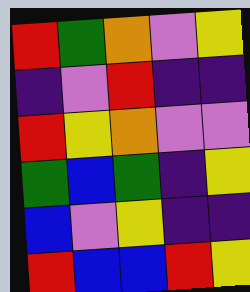[["red", "green", "orange", "violet", "yellow"], ["indigo", "violet", "red", "indigo", "indigo"], ["red", "yellow", "orange", "violet", "violet"], ["green", "blue", "green", "indigo", "yellow"], ["blue", "violet", "yellow", "indigo", "indigo"], ["red", "blue", "blue", "red", "yellow"]]